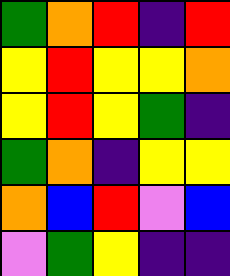[["green", "orange", "red", "indigo", "red"], ["yellow", "red", "yellow", "yellow", "orange"], ["yellow", "red", "yellow", "green", "indigo"], ["green", "orange", "indigo", "yellow", "yellow"], ["orange", "blue", "red", "violet", "blue"], ["violet", "green", "yellow", "indigo", "indigo"]]